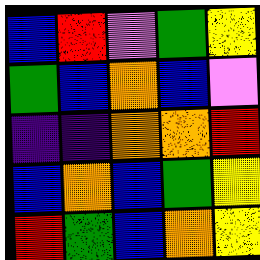[["blue", "red", "violet", "green", "yellow"], ["green", "blue", "orange", "blue", "violet"], ["indigo", "indigo", "orange", "orange", "red"], ["blue", "orange", "blue", "green", "yellow"], ["red", "green", "blue", "orange", "yellow"]]